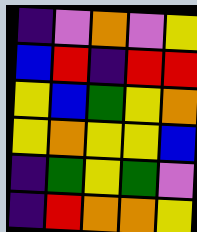[["indigo", "violet", "orange", "violet", "yellow"], ["blue", "red", "indigo", "red", "red"], ["yellow", "blue", "green", "yellow", "orange"], ["yellow", "orange", "yellow", "yellow", "blue"], ["indigo", "green", "yellow", "green", "violet"], ["indigo", "red", "orange", "orange", "yellow"]]